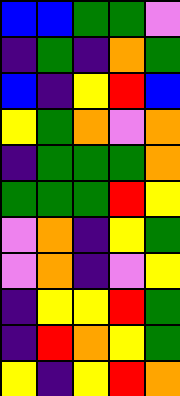[["blue", "blue", "green", "green", "violet"], ["indigo", "green", "indigo", "orange", "green"], ["blue", "indigo", "yellow", "red", "blue"], ["yellow", "green", "orange", "violet", "orange"], ["indigo", "green", "green", "green", "orange"], ["green", "green", "green", "red", "yellow"], ["violet", "orange", "indigo", "yellow", "green"], ["violet", "orange", "indigo", "violet", "yellow"], ["indigo", "yellow", "yellow", "red", "green"], ["indigo", "red", "orange", "yellow", "green"], ["yellow", "indigo", "yellow", "red", "orange"]]